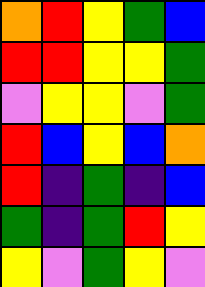[["orange", "red", "yellow", "green", "blue"], ["red", "red", "yellow", "yellow", "green"], ["violet", "yellow", "yellow", "violet", "green"], ["red", "blue", "yellow", "blue", "orange"], ["red", "indigo", "green", "indigo", "blue"], ["green", "indigo", "green", "red", "yellow"], ["yellow", "violet", "green", "yellow", "violet"]]